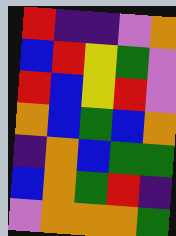[["red", "indigo", "indigo", "violet", "orange"], ["blue", "red", "yellow", "green", "violet"], ["red", "blue", "yellow", "red", "violet"], ["orange", "blue", "green", "blue", "orange"], ["indigo", "orange", "blue", "green", "green"], ["blue", "orange", "green", "red", "indigo"], ["violet", "orange", "orange", "orange", "green"]]